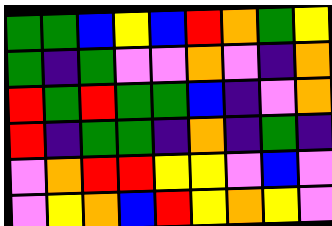[["green", "green", "blue", "yellow", "blue", "red", "orange", "green", "yellow"], ["green", "indigo", "green", "violet", "violet", "orange", "violet", "indigo", "orange"], ["red", "green", "red", "green", "green", "blue", "indigo", "violet", "orange"], ["red", "indigo", "green", "green", "indigo", "orange", "indigo", "green", "indigo"], ["violet", "orange", "red", "red", "yellow", "yellow", "violet", "blue", "violet"], ["violet", "yellow", "orange", "blue", "red", "yellow", "orange", "yellow", "violet"]]